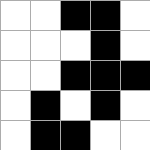[["white", "white", "black", "black", "white"], ["white", "white", "white", "black", "white"], ["white", "white", "black", "black", "black"], ["white", "black", "white", "black", "white"], ["white", "black", "black", "white", "white"]]